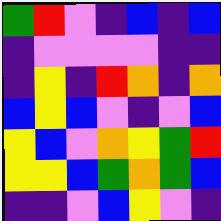[["green", "red", "violet", "indigo", "blue", "indigo", "blue"], ["indigo", "violet", "violet", "violet", "violet", "indigo", "indigo"], ["indigo", "yellow", "indigo", "red", "orange", "indigo", "orange"], ["blue", "yellow", "blue", "violet", "indigo", "violet", "blue"], ["yellow", "blue", "violet", "orange", "yellow", "green", "red"], ["yellow", "yellow", "blue", "green", "orange", "green", "blue"], ["indigo", "indigo", "violet", "blue", "yellow", "violet", "indigo"]]